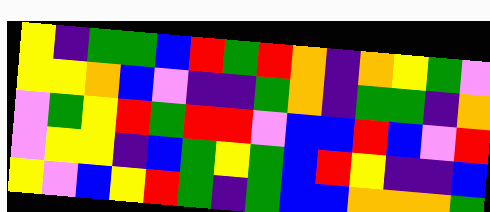[["yellow", "indigo", "green", "green", "blue", "red", "green", "red", "orange", "indigo", "orange", "yellow", "green", "violet"], ["yellow", "yellow", "orange", "blue", "violet", "indigo", "indigo", "green", "orange", "indigo", "green", "green", "indigo", "orange"], ["violet", "green", "yellow", "red", "green", "red", "red", "violet", "blue", "blue", "red", "blue", "violet", "red"], ["violet", "yellow", "yellow", "indigo", "blue", "green", "yellow", "green", "blue", "red", "yellow", "indigo", "indigo", "blue"], ["yellow", "violet", "blue", "yellow", "red", "green", "indigo", "green", "blue", "blue", "orange", "orange", "orange", "green"]]